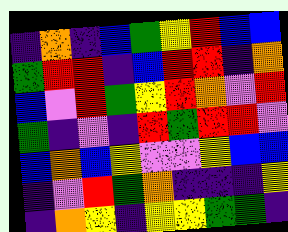[["indigo", "orange", "indigo", "blue", "green", "yellow", "red", "blue", "blue"], ["green", "red", "red", "indigo", "blue", "red", "red", "indigo", "orange"], ["blue", "violet", "red", "green", "yellow", "red", "orange", "violet", "red"], ["green", "indigo", "violet", "indigo", "red", "green", "red", "red", "violet"], ["blue", "orange", "blue", "yellow", "violet", "violet", "yellow", "blue", "blue"], ["indigo", "violet", "red", "green", "orange", "indigo", "indigo", "indigo", "yellow"], ["indigo", "orange", "yellow", "indigo", "yellow", "yellow", "green", "green", "indigo"]]